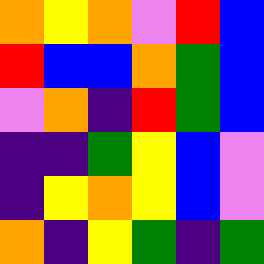[["orange", "yellow", "orange", "violet", "red", "blue"], ["red", "blue", "blue", "orange", "green", "blue"], ["violet", "orange", "indigo", "red", "green", "blue"], ["indigo", "indigo", "green", "yellow", "blue", "violet"], ["indigo", "yellow", "orange", "yellow", "blue", "violet"], ["orange", "indigo", "yellow", "green", "indigo", "green"]]